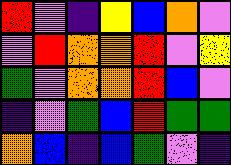[["red", "violet", "indigo", "yellow", "blue", "orange", "violet"], ["violet", "red", "orange", "orange", "red", "violet", "yellow"], ["green", "violet", "orange", "orange", "red", "blue", "violet"], ["indigo", "violet", "green", "blue", "red", "green", "green"], ["orange", "blue", "indigo", "blue", "green", "violet", "indigo"]]